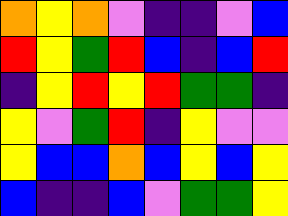[["orange", "yellow", "orange", "violet", "indigo", "indigo", "violet", "blue"], ["red", "yellow", "green", "red", "blue", "indigo", "blue", "red"], ["indigo", "yellow", "red", "yellow", "red", "green", "green", "indigo"], ["yellow", "violet", "green", "red", "indigo", "yellow", "violet", "violet"], ["yellow", "blue", "blue", "orange", "blue", "yellow", "blue", "yellow"], ["blue", "indigo", "indigo", "blue", "violet", "green", "green", "yellow"]]